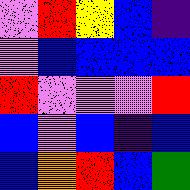[["violet", "red", "yellow", "blue", "indigo"], ["violet", "blue", "blue", "blue", "blue"], ["red", "violet", "violet", "violet", "red"], ["blue", "violet", "blue", "indigo", "blue"], ["blue", "orange", "red", "blue", "green"]]